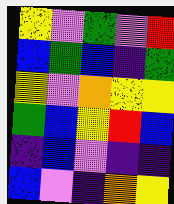[["yellow", "violet", "green", "violet", "red"], ["blue", "green", "blue", "indigo", "green"], ["yellow", "violet", "orange", "yellow", "yellow"], ["green", "blue", "yellow", "red", "blue"], ["indigo", "blue", "violet", "indigo", "indigo"], ["blue", "violet", "indigo", "orange", "yellow"]]